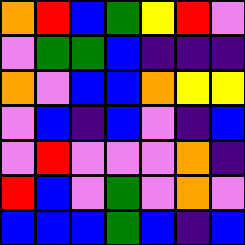[["orange", "red", "blue", "green", "yellow", "red", "violet"], ["violet", "green", "green", "blue", "indigo", "indigo", "indigo"], ["orange", "violet", "blue", "blue", "orange", "yellow", "yellow"], ["violet", "blue", "indigo", "blue", "violet", "indigo", "blue"], ["violet", "red", "violet", "violet", "violet", "orange", "indigo"], ["red", "blue", "violet", "green", "violet", "orange", "violet"], ["blue", "blue", "blue", "green", "blue", "indigo", "blue"]]